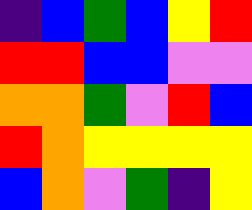[["indigo", "blue", "green", "blue", "yellow", "red"], ["red", "red", "blue", "blue", "violet", "violet"], ["orange", "orange", "green", "violet", "red", "blue"], ["red", "orange", "yellow", "yellow", "yellow", "yellow"], ["blue", "orange", "violet", "green", "indigo", "yellow"]]